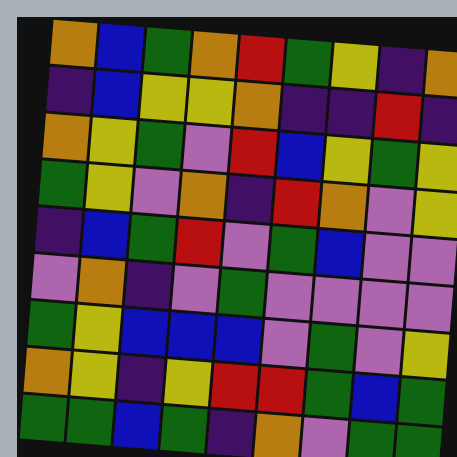[["orange", "blue", "green", "orange", "red", "green", "yellow", "indigo", "orange"], ["indigo", "blue", "yellow", "yellow", "orange", "indigo", "indigo", "red", "indigo"], ["orange", "yellow", "green", "violet", "red", "blue", "yellow", "green", "yellow"], ["green", "yellow", "violet", "orange", "indigo", "red", "orange", "violet", "yellow"], ["indigo", "blue", "green", "red", "violet", "green", "blue", "violet", "violet"], ["violet", "orange", "indigo", "violet", "green", "violet", "violet", "violet", "violet"], ["green", "yellow", "blue", "blue", "blue", "violet", "green", "violet", "yellow"], ["orange", "yellow", "indigo", "yellow", "red", "red", "green", "blue", "green"], ["green", "green", "blue", "green", "indigo", "orange", "violet", "green", "green"]]